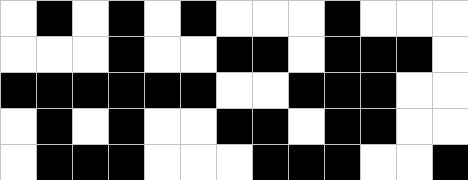[["white", "black", "white", "black", "white", "black", "white", "white", "white", "black", "white", "white", "white"], ["white", "white", "white", "black", "white", "white", "black", "black", "white", "black", "black", "black", "white"], ["black", "black", "black", "black", "black", "black", "white", "white", "black", "black", "black", "white", "white"], ["white", "black", "white", "black", "white", "white", "black", "black", "white", "black", "black", "white", "white"], ["white", "black", "black", "black", "white", "white", "white", "black", "black", "black", "white", "white", "black"]]